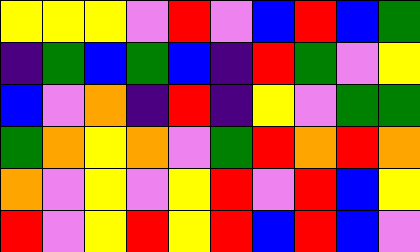[["yellow", "yellow", "yellow", "violet", "red", "violet", "blue", "red", "blue", "green"], ["indigo", "green", "blue", "green", "blue", "indigo", "red", "green", "violet", "yellow"], ["blue", "violet", "orange", "indigo", "red", "indigo", "yellow", "violet", "green", "green"], ["green", "orange", "yellow", "orange", "violet", "green", "red", "orange", "red", "orange"], ["orange", "violet", "yellow", "violet", "yellow", "red", "violet", "red", "blue", "yellow"], ["red", "violet", "yellow", "red", "yellow", "red", "blue", "red", "blue", "violet"]]